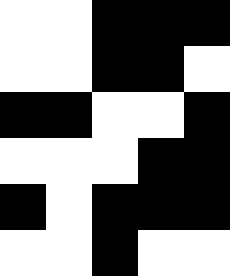[["white", "white", "black", "black", "black"], ["white", "white", "black", "black", "white"], ["black", "black", "white", "white", "black"], ["white", "white", "white", "black", "black"], ["black", "white", "black", "black", "black"], ["white", "white", "black", "white", "white"]]